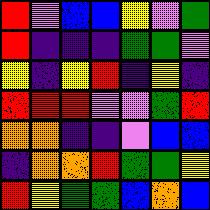[["red", "violet", "blue", "blue", "yellow", "violet", "green"], ["red", "indigo", "indigo", "indigo", "green", "green", "violet"], ["yellow", "indigo", "yellow", "red", "indigo", "yellow", "indigo"], ["red", "red", "red", "violet", "violet", "green", "red"], ["orange", "orange", "indigo", "indigo", "violet", "blue", "blue"], ["indigo", "orange", "orange", "red", "green", "green", "yellow"], ["red", "yellow", "green", "green", "blue", "orange", "blue"]]